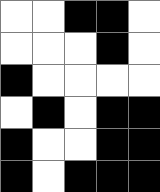[["white", "white", "black", "black", "white"], ["white", "white", "white", "black", "white"], ["black", "white", "white", "white", "white"], ["white", "black", "white", "black", "black"], ["black", "white", "white", "black", "black"], ["black", "white", "black", "black", "black"]]